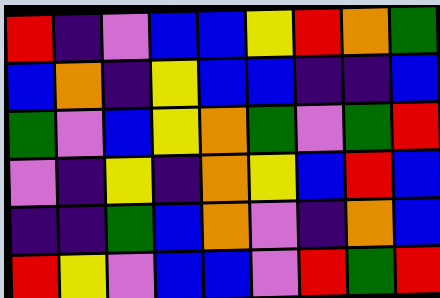[["red", "indigo", "violet", "blue", "blue", "yellow", "red", "orange", "green"], ["blue", "orange", "indigo", "yellow", "blue", "blue", "indigo", "indigo", "blue"], ["green", "violet", "blue", "yellow", "orange", "green", "violet", "green", "red"], ["violet", "indigo", "yellow", "indigo", "orange", "yellow", "blue", "red", "blue"], ["indigo", "indigo", "green", "blue", "orange", "violet", "indigo", "orange", "blue"], ["red", "yellow", "violet", "blue", "blue", "violet", "red", "green", "red"]]